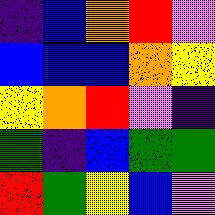[["indigo", "blue", "orange", "red", "violet"], ["blue", "blue", "blue", "orange", "yellow"], ["yellow", "orange", "red", "violet", "indigo"], ["green", "indigo", "blue", "green", "green"], ["red", "green", "yellow", "blue", "violet"]]